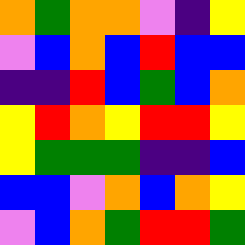[["orange", "green", "orange", "orange", "violet", "indigo", "yellow"], ["violet", "blue", "orange", "blue", "red", "blue", "blue"], ["indigo", "indigo", "red", "blue", "green", "blue", "orange"], ["yellow", "red", "orange", "yellow", "red", "red", "yellow"], ["yellow", "green", "green", "green", "indigo", "indigo", "blue"], ["blue", "blue", "violet", "orange", "blue", "orange", "yellow"], ["violet", "blue", "orange", "green", "red", "red", "green"]]